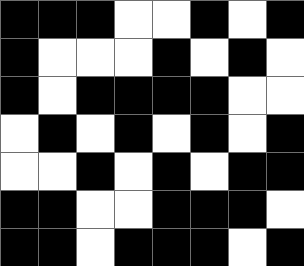[["black", "black", "black", "white", "white", "black", "white", "black"], ["black", "white", "white", "white", "black", "white", "black", "white"], ["black", "white", "black", "black", "black", "black", "white", "white"], ["white", "black", "white", "black", "white", "black", "white", "black"], ["white", "white", "black", "white", "black", "white", "black", "black"], ["black", "black", "white", "white", "black", "black", "black", "white"], ["black", "black", "white", "black", "black", "black", "white", "black"]]